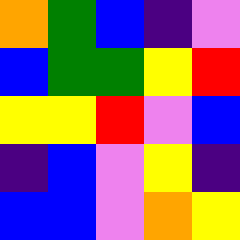[["orange", "green", "blue", "indigo", "violet"], ["blue", "green", "green", "yellow", "red"], ["yellow", "yellow", "red", "violet", "blue"], ["indigo", "blue", "violet", "yellow", "indigo"], ["blue", "blue", "violet", "orange", "yellow"]]